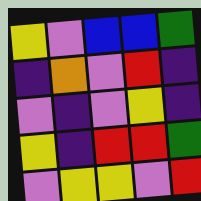[["yellow", "violet", "blue", "blue", "green"], ["indigo", "orange", "violet", "red", "indigo"], ["violet", "indigo", "violet", "yellow", "indigo"], ["yellow", "indigo", "red", "red", "green"], ["violet", "yellow", "yellow", "violet", "red"]]